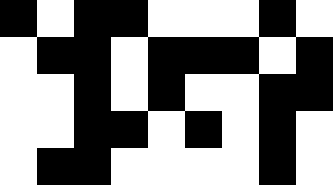[["black", "white", "black", "black", "white", "white", "white", "black", "white"], ["white", "black", "black", "white", "black", "black", "black", "white", "black"], ["white", "white", "black", "white", "black", "white", "white", "black", "black"], ["white", "white", "black", "black", "white", "black", "white", "black", "white"], ["white", "black", "black", "white", "white", "white", "white", "black", "white"]]